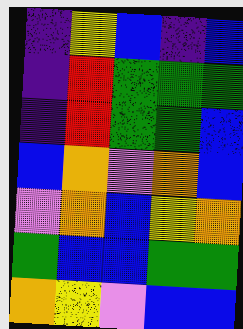[["indigo", "yellow", "blue", "indigo", "blue"], ["indigo", "red", "green", "green", "green"], ["indigo", "red", "green", "green", "blue"], ["blue", "orange", "violet", "orange", "blue"], ["violet", "orange", "blue", "yellow", "orange"], ["green", "blue", "blue", "green", "green"], ["orange", "yellow", "violet", "blue", "blue"]]